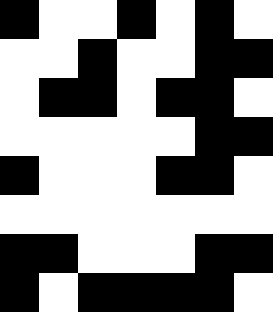[["black", "white", "white", "black", "white", "black", "white"], ["white", "white", "black", "white", "white", "black", "black"], ["white", "black", "black", "white", "black", "black", "white"], ["white", "white", "white", "white", "white", "black", "black"], ["black", "white", "white", "white", "black", "black", "white"], ["white", "white", "white", "white", "white", "white", "white"], ["black", "black", "white", "white", "white", "black", "black"], ["black", "white", "black", "black", "black", "black", "white"]]